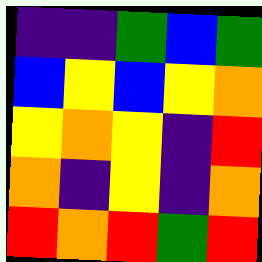[["indigo", "indigo", "green", "blue", "green"], ["blue", "yellow", "blue", "yellow", "orange"], ["yellow", "orange", "yellow", "indigo", "red"], ["orange", "indigo", "yellow", "indigo", "orange"], ["red", "orange", "red", "green", "red"]]